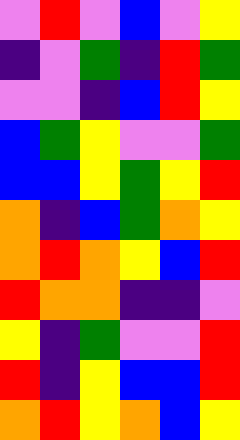[["violet", "red", "violet", "blue", "violet", "yellow"], ["indigo", "violet", "green", "indigo", "red", "green"], ["violet", "violet", "indigo", "blue", "red", "yellow"], ["blue", "green", "yellow", "violet", "violet", "green"], ["blue", "blue", "yellow", "green", "yellow", "red"], ["orange", "indigo", "blue", "green", "orange", "yellow"], ["orange", "red", "orange", "yellow", "blue", "red"], ["red", "orange", "orange", "indigo", "indigo", "violet"], ["yellow", "indigo", "green", "violet", "violet", "red"], ["red", "indigo", "yellow", "blue", "blue", "red"], ["orange", "red", "yellow", "orange", "blue", "yellow"]]